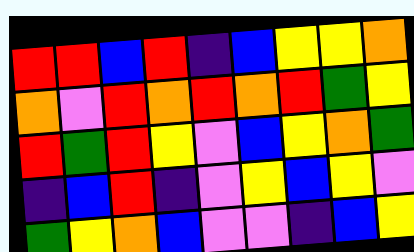[["red", "red", "blue", "red", "indigo", "blue", "yellow", "yellow", "orange"], ["orange", "violet", "red", "orange", "red", "orange", "red", "green", "yellow"], ["red", "green", "red", "yellow", "violet", "blue", "yellow", "orange", "green"], ["indigo", "blue", "red", "indigo", "violet", "yellow", "blue", "yellow", "violet"], ["green", "yellow", "orange", "blue", "violet", "violet", "indigo", "blue", "yellow"]]